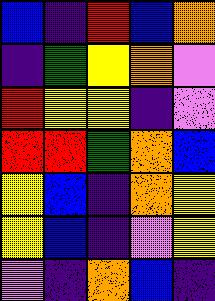[["blue", "indigo", "red", "blue", "orange"], ["indigo", "green", "yellow", "orange", "violet"], ["red", "yellow", "yellow", "indigo", "violet"], ["red", "red", "green", "orange", "blue"], ["yellow", "blue", "indigo", "orange", "yellow"], ["yellow", "blue", "indigo", "violet", "yellow"], ["violet", "indigo", "orange", "blue", "indigo"]]